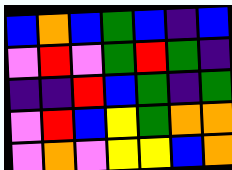[["blue", "orange", "blue", "green", "blue", "indigo", "blue"], ["violet", "red", "violet", "green", "red", "green", "indigo"], ["indigo", "indigo", "red", "blue", "green", "indigo", "green"], ["violet", "red", "blue", "yellow", "green", "orange", "orange"], ["violet", "orange", "violet", "yellow", "yellow", "blue", "orange"]]